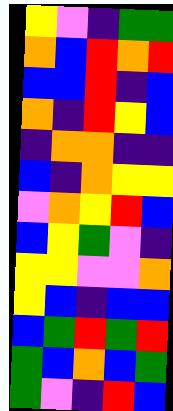[["yellow", "violet", "indigo", "green", "green"], ["orange", "blue", "red", "orange", "red"], ["blue", "blue", "red", "indigo", "blue"], ["orange", "indigo", "red", "yellow", "blue"], ["indigo", "orange", "orange", "indigo", "indigo"], ["blue", "indigo", "orange", "yellow", "yellow"], ["violet", "orange", "yellow", "red", "blue"], ["blue", "yellow", "green", "violet", "indigo"], ["yellow", "yellow", "violet", "violet", "orange"], ["yellow", "blue", "indigo", "blue", "blue"], ["blue", "green", "red", "green", "red"], ["green", "blue", "orange", "blue", "green"], ["green", "violet", "indigo", "red", "blue"]]